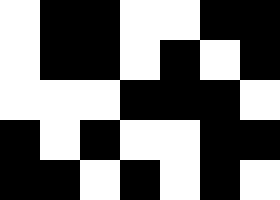[["white", "black", "black", "white", "white", "black", "black"], ["white", "black", "black", "white", "black", "white", "black"], ["white", "white", "white", "black", "black", "black", "white"], ["black", "white", "black", "white", "white", "black", "black"], ["black", "black", "white", "black", "white", "black", "white"]]